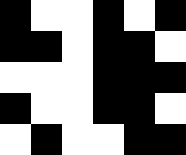[["black", "white", "white", "black", "white", "black"], ["black", "black", "white", "black", "black", "white"], ["white", "white", "white", "black", "black", "black"], ["black", "white", "white", "black", "black", "white"], ["white", "black", "white", "white", "black", "black"]]